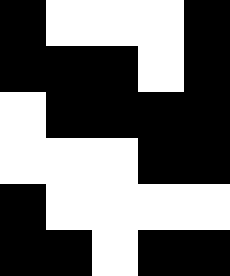[["black", "white", "white", "white", "black"], ["black", "black", "black", "white", "black"], ["white", "black", "black", "black", "black"], ["white", "white", "white", "black", "black"], ["black", "white", "white", "white", "white"], ["black", "black", "white", "black", "black"]]